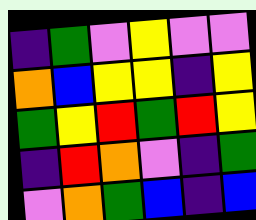[["indigo", "green", "violet", "yellow", "violet", "violet"], ["orange", "blue", "yellow", "yellow", "indigo", "yellow"], ["green", "yellow", "red", "green", "red", "yellow"], ["indigo", "red", "orange", "violet", "indigo", "green"], ["violet", "orange", "green", "blue", "indigo", "blue"]]